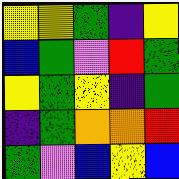[["yellow", "yellow", "green", "indigo", "yellow"], ["blue", "green", "violet", "red", "green"], ["yellow", "green", "yellow", "indigo", "green"], ["indigo", "green", "orange", "orange", "red"], ["green", "violet", "blue", "yellow", "blue"]]